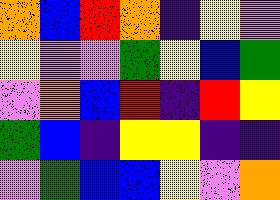[["orange", "blue", "red", "orange", "indigo", "yellow", "violet"], ["yellow", "violet", "violet", "green", "yellow", "blue", "green"], ["violet", "orange", "blue", "red", "indigo", "red", "yellow"], ["green", "blue", "indigo", "yellow", "yellow", "indigo", "indigo"], ["violet", "green", "blue", "blue", "yellow", "violet", "orange"]]